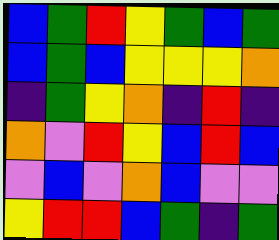[["blue", "green", "red", "yellow", "green", "blue", "green"], ["blue", "green", "blue", "yellow", "yellow", "yellow", "orange"], ["indigo", "green", "yellow", "orange", "indigo", "red", "indigo"], ["orange", "violet", "red", "yellow", "blue", "red", "blue"], ["violet", "blue", "violet", "orange", "blue", "violet", "violet"], ["yellow", "red", "red", "blue", "green", "indigo", "green"]]